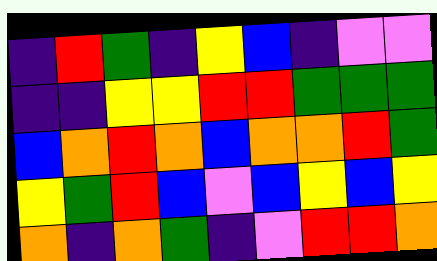[["indigo", "red", "green", "indigo", "yellow", "blue", "indigo", "violet", "violet"], ["indigo", "indigo", "yellow", "yellow", "red", "red", "green", "green", "green"], ["blue", "orange", "red", "orange", "blue", "orange", "orange", "red", "green"], ["yellow", "green", "red", "blue", "violet", "blue", "yellow", "blue", "yellow"], ["orange", "indigo", "orange", "green", "indigo", "violet", "red", "red", "orange"]]